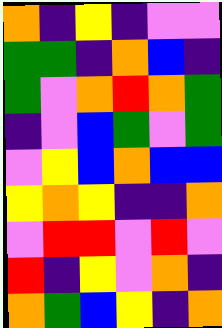[["orange", "indigo", "yellow", "indigo", "violet", "violet"], ["green", "green", "indigo", "orange", "blue", "indigo"], ["green", "violet", "orange", "red", "orange", "green"], ["indigo", "violet", "blue", "green", "violet", "green"], ["violet", "yellow", "blue", "orange", "blue", "blue"], ["yellow", "orange", "yellow", "indigo", "indigo", "orange"], ["violet", "red", "red", "violet", "red", "violet"], ["red", "indigo", "yellow", "violet", "orange", "indigo"], ["orange", "green", "blue", "yellow", "indigo", "orange"]]